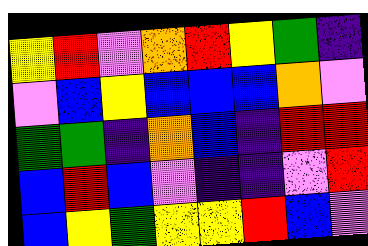[["yellow", "red", "violet", "orange", "red", "yellow", "green", "indigo"], ["violet", "blue", "yellow", "blue", "blue", "blue", "orange", "violet"], ["green", "green", "indigo", "orange", "blue", "indigo", "red", "red"], ["blue", "red", "blue", "violet", "indigo", "indigo", "violet", "red"], ["blue", "yellow", "green", "yellow", "yellow", "red", "blue", "violet"]]